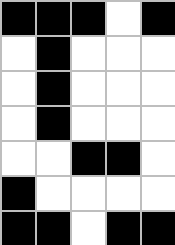[["black", "black", "black", "white", "black"], ["white", "black", "white", "white", "white"], ["white", "black", "white", "white", "white"], ["white", "black", "white", "white", "white"], ["white", "white", "black", "black", "white"], ["black", "white", "white", "white", "white"], ["black", "black", "white", "black", "black"]]